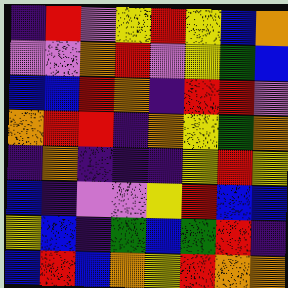[["indigo", "red", "violet", "yellow", "red", "yellow", "blue", "orange"], ["violet", "violet", "orange", "red", "violet", "yellow", "green", "blue"], ["blue", "blue", "red", "orange", "indigo", "red", "red", "violet"], ["orange", "red", "red", "indigo", "orange", "yellow", "green", "orange"], ["indigo", "orange", "indigo", "indigo", "indigo", "yellow", "red", "yellow"], ["blue", "indigo", "violet", "violet", "yellow", "red", "blue", "blue"], ["yellow", "blue", "indigo", "green", "blue", "green", "red", "indigo"], ["blue", "red", "blue", "orange", "yellow", "red", "orange", "orange"]]